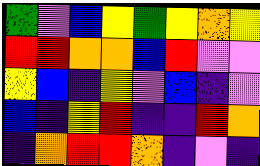[["green", "violet", "blue", "yellow", "green", "yellow", "orange", "yellow"], ["red", "red", "orange", "orange", "blue", "red", "violet", "violet"], ["yellow", "blue", "indigo", "yellow", "violet", "blue", "indigo", "violet"], ["blue", "indigo", "yellow", "red", "indigo", "indigo", "red", "orange"], ["indigo", "orange", "red", "red", "orange", "indigo", "violet", "indigo"]]